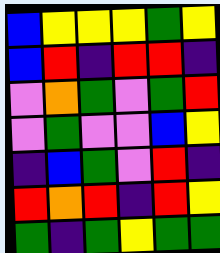[["blue", "yellow", "yellow", "yellow", "green", "yellow"], ["blue", "red", "indigo", "red", "red", "indigo"], ["violet", "orange", "green", "violet", "green", "red"], ["violet", "green", "violet", "violet", "blue", "yellow"], ["indigo", "blue", "green", "violet", "red", "indigo"], ["red", "orange", "red", "indigo", "red", "yellow"], ["green", "indigo", "green", "yellow", "green", "green"]]